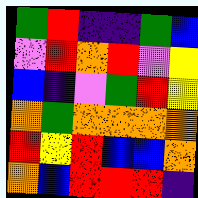[["green", "red", "indigo", "indigo", "green", "blue"], ["violet", "red", "orange", "red", "violet", "yellow"], ["blue", "indigo", "violet", "green", "red", "yellow"], ["orange", "green", "orange", "orange", "orange", "orange"], ["red", "yellow", "red", "blue", "blue", "orange"], ["orange", "blue", "red", "red", "red", "indigo"]]